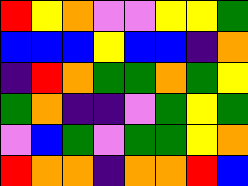[["red", "yellow", "orange", "violet", "violet", "yellow", "yellow", "green"], ["blue", "blue", "blue", "yellow", "blue", "blue", "indigo", "orange"], ["indigo", "red", "orange", "green", "green", "orange", "green", "yellow"], ["green", "orange", "indigo", "indigo", "violet", "green", "yellow", "green"], ["violet", "blue", "green", "violet", "green", "green", "yellow", "orange"], ["red", "orange", "orange", "indigo", "orange", "orange", "red", "blue"]]